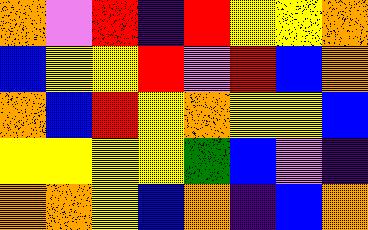[["orange", "violet", "red", "indigo", "red", "yellow", "yellow", "orange"], ["blue", "yellow", "yellow", "red", "violet", "red", "blue", "orange"], ["orange", "blue", "red", "yellow", "orange", "yellow", "yellow", "blue"], ["yellow", "yellow", "yellow", "yellow", "green", "blue", "violet", "indigo"], ["orange", "orange", "yellow", "blue", "orange", "indigo", "blue", "orange"]]